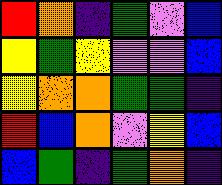[["red", "orange", "indigo", "green", "violet", "blue"], ["yellow", "green", "yellow", "violet", "violet", "blue"], ["yellow", "orange", "orange", "green", "green", "indigo"], ["red", "blue", "orange", "violet", "yellow", "blue"], ["blue", "green", "indigo", "green", "orange", "indigo"]]